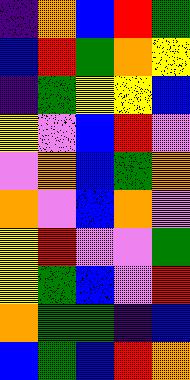[["indigo", "orange", "blue", "red", "green"], ["blue", "red", "green", "orange", "yellow"], ["indigo", "green", "yellow", "yellow", "blue"], ["yellow", "violet", "blue", "red", "violet"], ["violet", "orange", "blue", "green", "orange"], ["orange", "violet", "blue", "orange", "violet"], ["yellow", "red", "violet", "violet", "green"], ["yellow", "green", "blue", "violet", "red"], ["orange", "green", "green", "indigo", "blue"], ["blue", "green", "blue", "red", "orange"]]